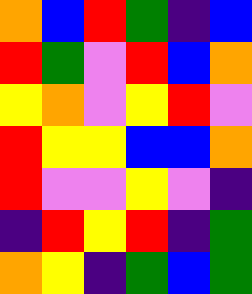[["orange", "blue", "red", "green", "indigo", "blue"], ["red", "green", "violet", "red", "blue", "orange"], ["yellow", "orange", "violet", "yellow", "red", "violet"], ["red", "yellow", "yellow", "blue", "blue", "orange"], ["red", "violet", "violet", "yellow", "violet", "indigo"], ["indigo", "red", "yellow", "red", "indigo", "green"], ["orange", "yellow", "indigo", "green", "blue", "green"]]